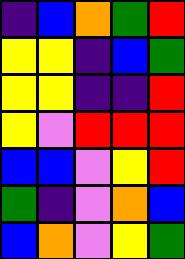[["indigo", "blue", "orange", "green", "red"], ["yellow", "yellow", "indigo", "blue", "green"], ["yellow", "yellow", "indigo", "indigo", "red"], ["yellow", "violet", "red", "red", "red"], ["blue", "blue", "violet", "yellow", "red"], ["green", "indigo", "violet", "orange", "blue"], ["blue", "orange", "violet", "yellow", "green"]]